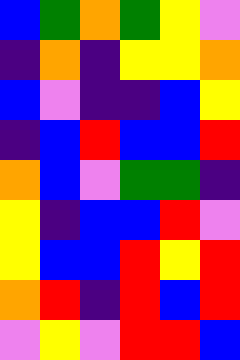[["blue", "green", "orange", "green", "yellow", "violet"], ["indigo", "orange", "indigo", "yellow", "yellow", "orange"], ["blue", "violet", "indigo", "indigo", "blue", "yellow"], ["indigo", "blue", "red", "blue", "blue", "red"], ["orange", "blue", "violet", "green", "green", "indigo"], ["yellow", "indigo", "blue", "blue", "red", "violet"], ["yellow", "blue", "blue", "red", "yellow", "red"], ["orange", "red", "indigo", "red", "blue", "red"], ["violet", "yellow", "violet", "red", "red", "blue"]]